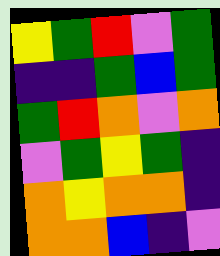[["yellow", "green", "red", "violet", "green"], ["indigo", "indigo", "green", "blue", "green"], ["green", "red", "orange", "violet", "orange"], ["violet", "green", "yellow", "green", "indigo"], ["orange", "yellow", "orange", "orange", "indigo"], ["orange", "orange", "blue", "indigo", "violet"]]